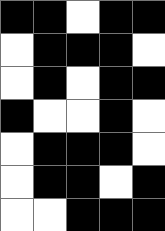[["black", "black", "white", "black", "black"], ["white", "black", "black", "black", "white"], ["white", "black", "white", "black", "black"], ["black", "white", "white", "black", "white"], ["white", "black", "black", "black", "white"], ["white", "black", "black", "white", "black"], ["white", "white", "black", "black", "black"]]